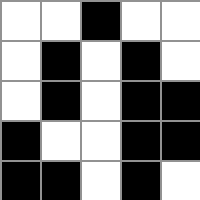[["white", "white", "black", "white", "white"], ["white", "black", "white", "black", "white"], ["white", "black", "white", "black", "black"], ["black", "white", "white", "black", "black"], ["black", "black", "white", "black", "white"]]